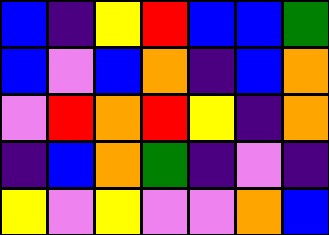[["blue", "indigo", "yellow", "red", "blue", "blue", "green"], ["blue", "violet", "blue", "orange", "indigo", "blue", "orange"], ["violet", "red", "orange", "red", "yellow", "indigo", "orange"], ["indigo", "blue", "orange", "green", "indigo", "violet", "indigo"], ["yellow", "violet", "yellow", "violet", "violet", "orange", "blue"]]